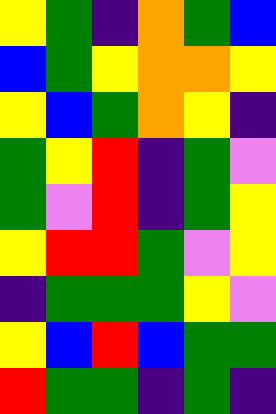[["yellow", "green", "indigo", "orange", "green", "blue"], ["blue", "green", "yellow", "orange", "orange", "yellow"], ["yellow", "blue", "green", "orange", "yellow", "indigo"], ["green", "yellow", "red", "indigo", "green", "violet"], ["green", "violet", "red", "indigo", "green", "yellow"], ["yellow", "red", "red", "green", "violet", "yellow"], ["indigo", "green", "green", "green", "yellow", "violet"], ["yellow", "blue", "red", "blue", "green", "green"], ["red", "green", "green", "indigo", "green", "indigo"]]